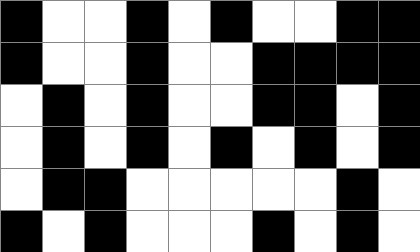[["black", "white", "white", "black", "white", "black", "white", "white", "black", "black"], ["black", "white", "white", "black", "white", "white", "black", "black", "black", "black"], ["white", "black", "white", "black", "white", "white", "black", "black", "white", "black"], ["white", "black", "white", "black", "white", "black", "white", "black", "white", "black"], ["white", "black", "black", "white", "white", "white", "white", "white", "black", "white"], ["black", "white", "black", "white", "white", "white", "black", "white", "black", "white"]]